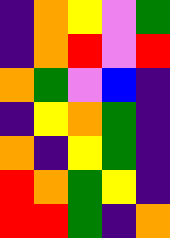[["indigo", "orange", "yellow", "violet", "green"], ["indigo", "orange", "red", "violet", "red"], ["orange", "green", "violet", "blue", "indigo"], ["indigo", "yellow", "orange", "green", "indigo"], ["orange", "indigo", "yellow", "green", "indigo"], ["red", "orange", "green", "yellow", "indigo"], ["red", "red", "green", "indigo", "orange"]]